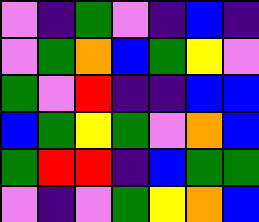[["violet", "indigo", "green", "violet", "indigo", "blue", "indigo"], ["violet", "green", "orange", "blue", "green", "yellow", "violet"], ["green", "violet", "red", "indigo", "indigo", "blue", "blue"], ["blue", "green", "yellow", "green", "violet", "orange", "blue"], ["green", "red", "red", "indigo", "blue", "green", "green"], ["violet", "indigo", "violet", "green", "yellow", "orange", "blue"]]